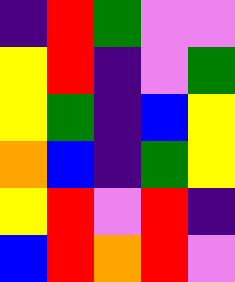[["indigo", "red", "green", "violet", "violet"], ["yellow", "red", "indigo", "violet", "green"], ["yellow", "green", "indigo", "blue", "yellow"], ["orange", "blue", "indigo", "green", "yellow"], ["yellow", "red", "violet", "red", "indigo"], ["blue", "red", "orange", "red", "violet"]]